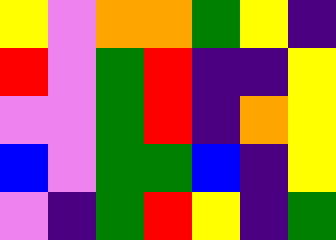[["yellow", "violet", "orange", "orange", "green", "yellow", "indigo"], ["red", "violet", "green", "red", "indigo", "indigo", "yellow"], ["violet", "violet", "green", "red", "indigo", "orange", "yellow"], ["blue", "violet", "green", "green", "blue", "indigo", "yellow"], ["violet", "indigo", "green", "red", "yellow", "indigo", "green"]]